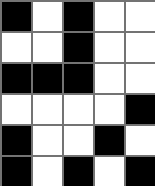[["black", "white", "black", "white", "white"], ["white", "white", "black", "white", "white"], ["black", "black", "black", "white", "white"], ["white", "white", "white", "white", "black"], ["black", "white", "white", "black", "white"], ["black", "white", "black", "white", "black"]]